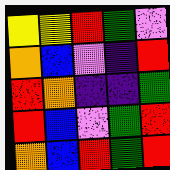[["yellow", "yellow", "red", "green", "violet"], ["orange", "blue", "violet", "indigo", "red"], ["red", "orange", "indigo", "indigo", "green"], ["red", "blue", "violet", "green", "red"], ["orange", "blue", "red", "green", "red"]]